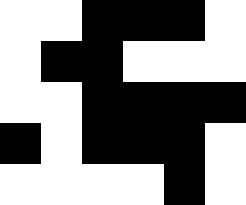[["white", "white", "black", "black", "black", "white"], ["white", "black", "black", "white", "white", "white"], ["white", "white", "black", "black", "black", "black"], ["black", "white", "black", "black", "black", "white"], ["white", "white", "white", "white", "black", "white"]]